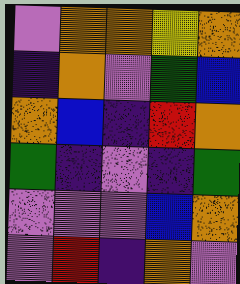[["violet", "orange", "orange", "yellow", "orange"], ["indigo", "orange", "violet", "green", "blue"], ["orange", "blue", "indigo", "red", "orange"], ["green", "indigo", "violet", "indigo", "green"], ["violet", "violet", "violet", "blue", "orange"], ["violet", "red", "indigo", "orange", "violet"]]